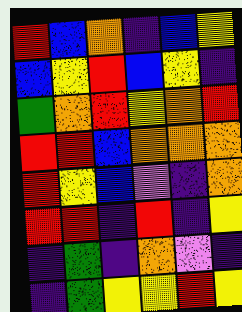[["red", "blue", "orange", "indigo", "blue", "yellow"], ["blue", "yellow", "red", "blue", "yellow", "indigo"], ["green", "orange", "red", "yellow", "orange", "red"], ["red", "red", "blue", "orange", "orange", "orange"], ["red", "yellow", "blue", "violet", "indigo", "orange"], ["red", "red", "indigo", "red", "indigo", "yellow"], ["indigo", "green", "indigo", "orange", "violet", "indigo"], ["indigo", "green", "yellow", "yellow", "red", "yellow"]]